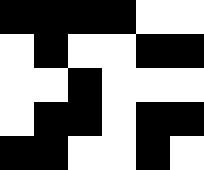[["black", "black", "black", "black", "white", "white"], ["white", "black", "white", "white", "black", "black"], ["white", "white", "black", "white", "white", "white"], ["white", "black", "black", "white", "black", "black"], ["black", "black", "white", "white", "black", "white"]]